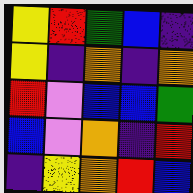[["yellow", "red", "green", "blue", "indigo"], ["yellow", "indigo", "orange", "indigo", "orange"], ["red", "violet", "blue", "blue", "green"], ["blue", "violet", "orange", "indigo", "red"], ["indigo", "yellow", "orange", "red", "blue"]]